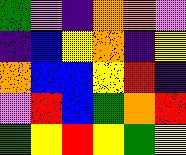[["green", "violet", "indigo", "orange", "orange", "violet"], ["indigo", "blue", "yellow", "orange", "indigo", "yellow"], ["orange", "blue", "blue", "yellow", "red", "indigo"], ["violet", "red", "blue", "green", "orange", "red"], ["green", "yellow", "red", "yellow", "green", "yellow"]]